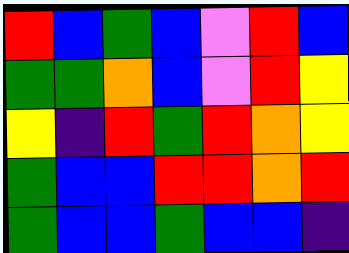[["red", "blue", "green", "blue", "violet", "red", "blue"], ["green", "green", "orange", "blue", "violet", "red", "yellow"], ["yellow", "indigo", "red", "green", "red", "orange", "yellow"], ["green", "blue", "blue", "red", "red", "orange", "red"], ["green", "blue", "blue", "green", "blue", "blue", "indigo"]]